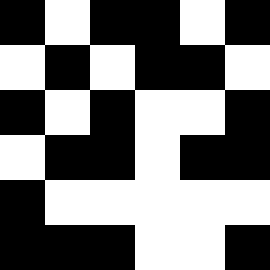[["black", "white", "black", "black", "white", "black"], ["white", "black", "white", "black", "black", "white"], ["black", "white", "black", "white", "white", "black"], ["white", "black", "black", "white", "black", "black"], ["black", "white", "white", "white", "white", "white"], ["black", "black", "black", "white", "white", "black"]]